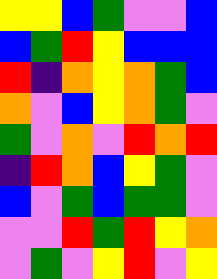[["yellow", "yellow", "blue", "green", "violet", "violet", "blue"], ["blue", "green", "red", "yellow", "blue", "blue", "blue"], ["red", "indigo", "orange", "yellow", "orange", "green", "blue"], ["orange", "violet", "blue", "yellow", "orange", "green", "violet"], ["green", "violet", "orange", "violet", "red", "orange", "red"], ["indigo", "red", "orange", "blue", "yellow", "green", "violet"], ["blue", "violet", "green", "blue", "green", "green", "violet"], ["violet", "violet", "red", "green", "red", "yellow", "orange"], ["violet", "green", "violet", "yellow", "red", "violet", "yellow"]]